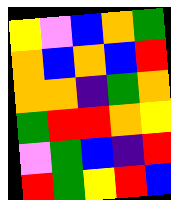[["yellow", "violet", "blue", "orange", "green"], ["orange", "blue", "orange", "blue", "red"], ["orange", "orange", "indigo", "green", "orange"], ["green", "red", "red", "orange", "yellow"], ["violet", "green", "blue", "indigo", "red"], ["red", "green", "yellow", "red", "blue"]]